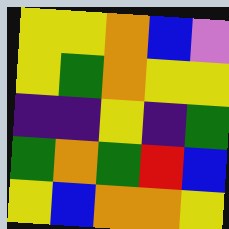[["yellow", "yellow", "orange", "blue", "violet"], ["yellow", "green", "orange", "yellow", "yellow"], ["indigo", "indigo", "yellow", "indigo", "green"], ["green", "orange", "green", "red", "blue"], ["yellow", "blue", "orange", "orange", "yellow"]]